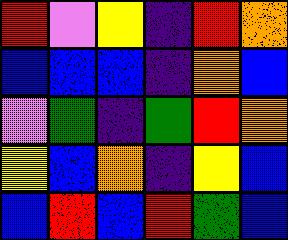[["red", "violet", "yellow", "indigo", "red", "orange"], ["blue", "blue", "blue", "indigo", "orange", "blue"], ["violet", "green", "indigo", "green", "red", "orange"], ["yellow", "blue", "orange", "indigo", "yellow", "blue"], ["blue", "red", "blue", "red", "green", "blue"]]